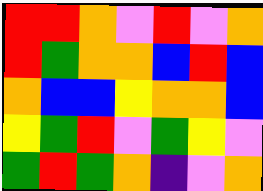[["red", "red", "orange", "violet", "red", "violet", "orange"], ["red", "green", "orange", "orange", "blue", "red", "blue"], ["orange", "blue", "blue", "yellow", "orange", "orange", "blue"], ["yellow", "green", "red", "violet", "green", "yellow", "violet"], ["green", "red", "green", "orange", "indigo", "violet", "orange"]]